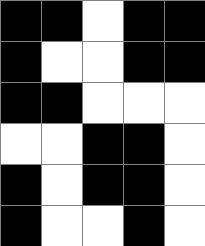[["black", "black", "white", "black", "black"], ["black", "white", "white", "black", "black"], ["black", "black", "white", "white", "white"], ["white", "white", "black", "black", "white"], ["black", "white", "black", "black", "white"], ["black", "white", "white", "black", "white"]]